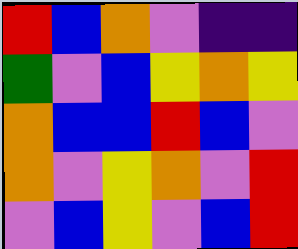[["red", "blue", "orange", "violet", "indigo", "indigo"], ["green", "violet", "blue", "yellow", "orange", "yellow"], ["orange", "blue", "blue", "red", "blue", "violet"], ["orange", "violet", "yellow", "orange", "violet", "red"], ["violet", "blue", "yellow", "violet", "blue", "red"]]